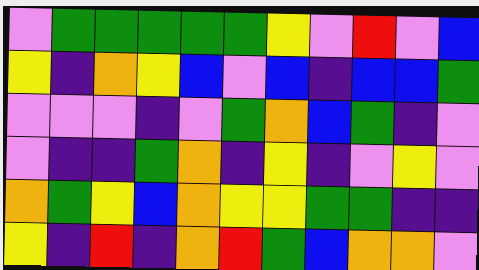[["violet", "green", "green", "green", "green", "green", "yellow", "violet", "red", "violet", "blue"], ["yellow", "indigo", "orange", "yellow", "blue", "violet", "blue", "indigo", "blue", "blue", "green"], ["violet", "violet", "violet", "indigo", "violet", "green", "orange", "blue", "green", "indigo", "violet"], ["violet", "indigo", "indigo", "green", "orange", "indigo", "yellow", "indigo", "violet", "yellow", "violet"], ["orange", "green", "yellow", "blue", "orange", "yellow", "yellow", "green", "green", "indigo", "indigo"], ["yellow", "indigo", "red", "indigo", "orange", "red", "green", "blue", "orange", "orange", "violet"]]